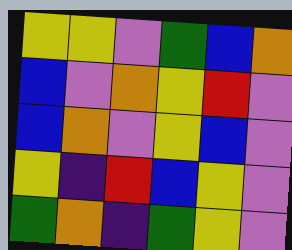[["yellow", "yellow", "violet", "green", "blue", "orange"], ["blue", "violet", "orange", "yellow", "red", "violet"], ["blue", "orange", "violet", "yellow", "blue", "violet"], ["yellow", "indigo", "red", "blue", "yellow", "violet"], ["green", "orange", "indigo", "green", "yellow", "violet"]]